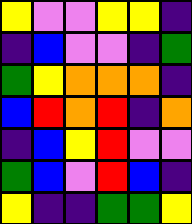[["yellow", "violet", "violet", "yellow", "yellow", "indigo"], ["indigo", "blue", "violet", "violet", "indigo", "green"], ["green", "yellow", "orange", "orange", "orange", "indigo"], ["blue", "red", "orange", "red", "indigo", "orange"], ["indigo", "blue", "yellow", "red", "violet", "violet"], ["green", "blue", "violet", "red", "blue", "indigo"], ["yellow", "indigo", "indigo", "green", "green", "yellow"]]